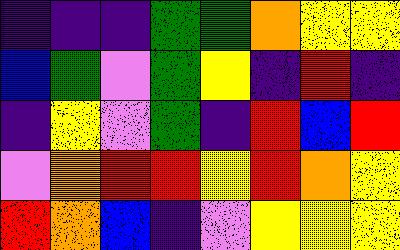[["indigo", "indigo", "indigo", "green", "green", "orange", "yellow", "yellow"], ["blue", "green", "violet", "green", "yellow", "indigo", "red", "indigo"], ["indigo", "yellow", "violet", "green", "indigo", "red", "blue", "red"], ["violet", "orange", "red", "red", "yellow", "red", "orange", "yellow"], ["red", "orange", "blue", "indigo", "violet", "yellow", "yellow", "yellow"]]